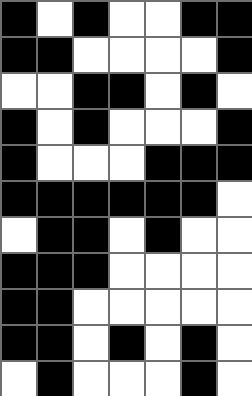[["black", "white", "black", "white", "white", "black", "black"], ["black", "black", "white", "white", "white", "white", "black"], ["white", "white", "black", "black", "white", "black", "white"], ["black", "white", "black", "white", "white", "white", "black"], ["black", "white", "white", "white", "black", "black", "black"], ["black", "black", "black", "black", "black", "black", "white"], ["white", "black", "black", "white", "black", "white", "white"], ["black", "black", "black", "white", "white", "white", "white"], ["black", "black", "white", "white", "white", "white", "white"], ["black", "black", "white", "black", "white", "black", "white"], ["white", "black", "white", "white", "white", "black", "white"]]